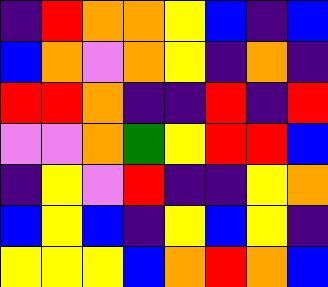[["indigo", "red", "orange", "orange", "yellow", "blue", "indigo", "blue"], ["blue", "orange", "violet", "orange", "yellow", "indigo", "orange", "indigo"], ["red", "red", "orange", "indigo", "indigo", "red", "indigo", "red"], ["violet", "violet", "orange", "green", "yellow", "red", "red", "blue"], ["indigo", "yellow", "violet", "red", "indigo", "indigo", "yellow", "orange"], ["blue", "yellow", "blue", "indigo", "yellow", "blue", "yellow", "indigo"], ["yellow", "yellow", "yellow", "blue", "orange", "red", "orange", "blue"]]